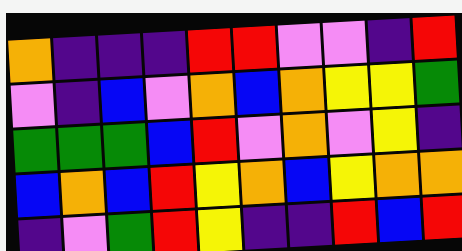[["orange", "indigo", "indigo", "indigo", "red", "red", "violet", "violet", "indigo", "red"], ["violet", "indigo", "blue", "violet", "orange", "blue", "orange", "yellow", "yellow", "green"], ["green", "green", "green", "blue", "red", "violet", "orange", "violet", "yellow", "indigo"], ["blue", "orange", "blue", "red", "yellow", "orange", "blue", "yellow", "orange", "orange"], ["indigo", "violet", "green", "red", "yellow", "indigo", "indigo", "red", "blue", "red"]]